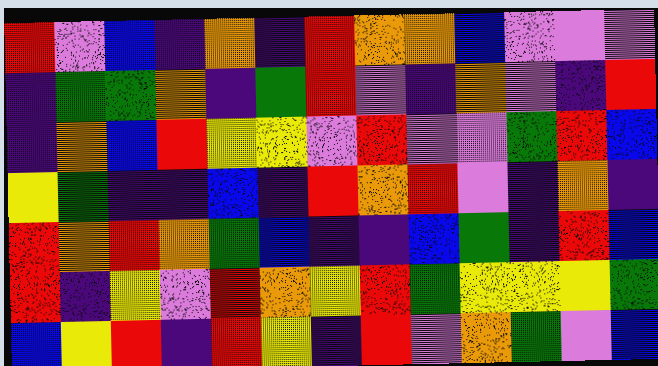[["red", "violet", "blue", "indigo", "orange", "indigo", "red", "orange", "orange", "blue", "violet", "violet", "violet"], ["indigo", "green", "green", "orange", "indigo", "green", "red", "violet", "indigo", "orange", "violet", "indigo", "red"], ["indigo", "orange", "blue", "red", "yellow", "yellow", "violet", "red", "violet", "violet", "green", "red", "blue"], ["yellow", "green", "indigo", "indigo", "blue", "indigo", "red", "orange", "red", "violet", "indigo", "orange", "indigo"], ["red", "orange", "red", "orange", "green", "blue", "indigo", "indigo", "blue", "green", "indigo", "red", "blue"], ["red", "indigo", "yellow", "violet", "red", "orange", "yellow", "red", "green", "yellow", "yellow", "yellow", "green"], ["blue", "yellow", "red", "indigo", "red", "yellow", "indigo", "red", "violet", "orange", "green", "violet", "blue"]]